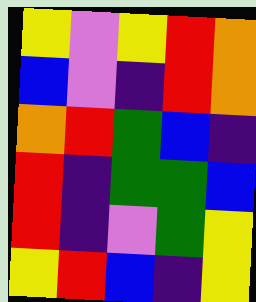[["yellow", "violet", "yellow", "red", "orange"], ["blue", "violet", "indigo", "red", "orange"], ["orange", "red", "green", "blue", "indigo"], ["red", "indigo", "green", "green", "blue"], ["red", "indigo", "violet", "green", "yellow"], ["yellow", "red", "blue", "indigo", "yellow"]]